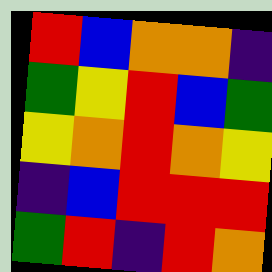[["red", "blue", "orange", "orange", "indigo"], ["green", "yellow", "red", "blue", "green"], ["yellow", "orange", "red", "orange", "yellow"], ["indigo", "blue", "red", "red", "red"], ["green", "red", "indigo", "red", "orange"]]